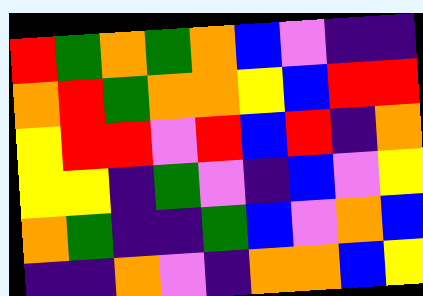[["red", "green", "orange", "green", "orange", "blue", "violet", "indigo", "indigo"], ["orange", "red", "green", "orange", "orange", "yellow", "blue", "red", "red"], ["yellow", "red", "red", "violet", "red", "blue", "red", "indigo", "orange"], ["yellow", "yellow", "indigo", "green", "violet", "indigo", "blue", "violet", "yellow"], ["orange", "green", "indigo", "indigo", "green", "blue", "violet", "orange", "blue"], ["indigo", "indigo", "orange", "violet", "indigo", "orange", "orange", "blue", "yellow"]]